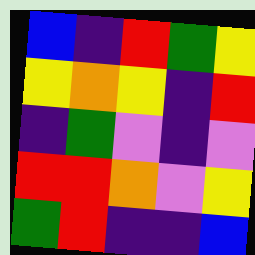[["blue", "indigo", "red", "green", "yellow"], ["yellow", "orange", "yellow", "indigo", "red"], ["indigo", "green", "violet", "indigo", "violet"], ["red", "red", "orange", "violet", "yellow"], ["green", "red", "indigo", "indigo", "blue"]]